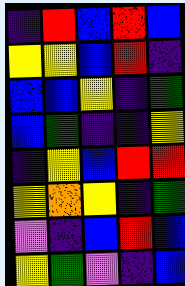[["indigo", "red", "blue", "red", "blue"], ["yellow", "yellow", "blue", "red", "indigo"], ["blue", "blue", "yellow", "indigo", "green"], ["blue", "green", "indigo", "indigo", "yellow"], ["indigo", "yellow", "blue", "red", "red"], ["yellow", "orange", "yellow", "indigo", "green"], ["violet", "indigo", "blue", "red", "blue"], ["yellow", "green", "violet", "indigo", "blue"]]